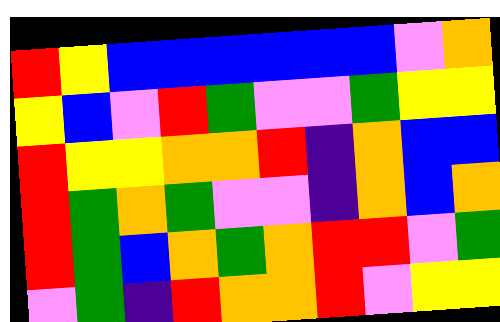[["red", "yellow", "blue", "blue", "blue", "blue", "blue", "blue", "violet", "orange"], ["yellow", "blue", "violet", "red", "green", "violet", "violet", "green", "yellow", "yellow"], ["red", "yellow", "yellow", "orange", "orange", "red", "indigo", "orange", "blue", "blue"], ["red", "green", "orange", "green", "violet", "violet", "indigo", "orange", "blue", "orange"], ["red", "green", "blue", "orange", "green", "orange", "red", "red", "violet", "green"], ["violet", "green", "indigo", "red", "orange", "orange", "red", "violet", "yellow", "yellow"]]